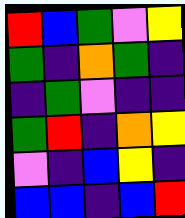[["red", "blue", "green", "violet", "yellow"], ["green", "indigo", "orange", "green", "indigo"], ["indigo", "green", "violet", "indigo", "indigo"], ["green", "red", "indigo", "orange", "yellow"], ["violet", "indigo", "blue", "yellow", "indigo"], ["blue", "blue", "indigo", "blue", "red"]]